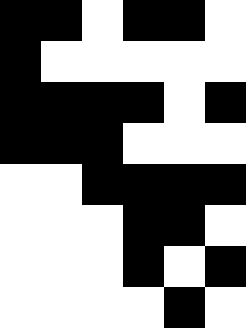[["black", "black", "white", "black", "black", "white"], ["black", "white", "white", "white", "white", "white"], ["black", "black", "black", "black", "white", "black"], ["black", "black", "black", "white", "white", "white"], ["white", "white", "black", "black", "black", "black"], ["white", "white", "white", "black", "black", "white"], ["white", "white", "white", "black", "white", "black"], ["white", "white", "white", "white", "black", "white"]]